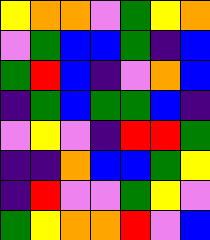[["yellow", "orange", "orange", "violet", "green", "yellow", "orange"], ["violet", "green", "blue", "blue", "green", "indigo", "blue"], ["green", "red", "blue", "indigo", "violet", "orange", "blue"], ["indigo", "green", "blue", "green", "green", "blue", "indigo"], ["violet", "yellow", "violet", "indigo", "red", "red", "green"], ["indigo", "indigo", "orange", "blue", "blue", "green", "yellow"], ["indigo", "red", "violet", "violet", "green", "yellow", "violet"], ["green", "yellow", "orange", "orange", "red", "violet", "blue"]]